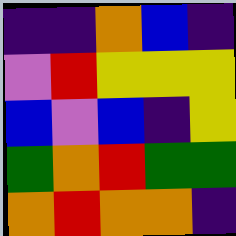[["indigo", "indigo", "orange", "blue", "indigo"], ["violet", "red", "yellow", "yellow", "yellow"], ["blue", "violet", "blue", "indigo", "yellow"], ["green", "orange", "red", "green", "green"], ["orange", "red", "orange", "orange", "indigo"]]